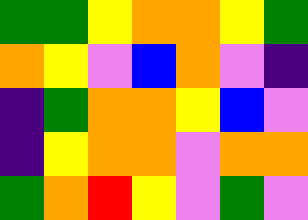[["green", "green", "yellow", "orange", "orange", "yellow", "green"], ["orange", "yellow", "violet", "blue", "orange", "violet", "indigo"], ["indigo", "green", "orange", "orange", "yellow", "blue", "violet"], ["indigo", "yellow", "orange", "orange", "violet", "orange", "orange"], ["green", "orange", "red", "yellow", "violet", "green", "violet"]]